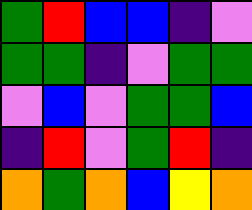[["green", "red", "blue", "blue", "indigo", "violet"], ["green", "green", "indigo", "violet", "green", "green"], ["violet", "blue", "violet", "green", "green", "blue"], ["indigo", "red", "violet", "green", "red", "indigo"], ["orange", "green", "orange", "blue", "yellow", "orange"]]